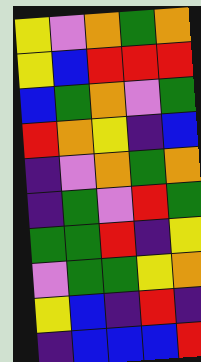[["yellow", "violet", "orange", "green", "orange"], ["yellow", "blue", "red", "red", "red"], ["blue", "green", "orange", "violet", "green"], ["red", "orange", "yellow", "indigo", "blue"], ["indigo", "violet", "orange", "green", "orange"], ["indigo", "green", "violet", "red", "green"], ["green", "green", "red", "indigo", "yellow"], ["violet", "green", "green", "yellow", "orange"], ["yellow", "blue", "indigo", "red", "indigo"], ["indigo", "blue", "blue", "blue", "red"]]